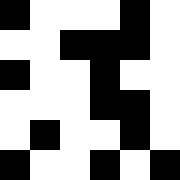[["black", "white", "white", "white", "black", "white"], ["white", "white", "black", "black", "black", "white"], ["black", "white", "white", "black", "white", "white"], ["white", "white", "white", "black", "black", "white"], ["white", "black", "white", "white", "black", "white"], ["black", "white", "white", "black", "white", "black"]]